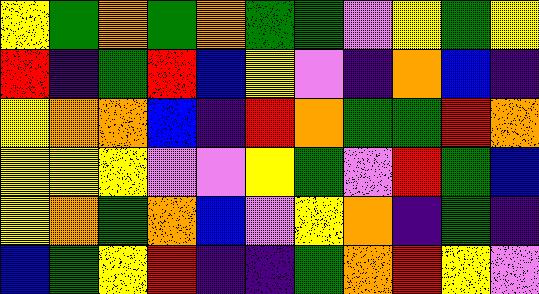[["yellow", "green", "orange", "green", "orange", "green", "green", "violet", "yellow", "green", "yellow"], ["red", "indigo", "green", "red", "blue", "yellow", "violet", "indigo", "orange", "blue", "indigo"], ["yellow", "orange", "orange", "blue", "indigo", "red", "orange", "green", "green", "red", "orange"], ["yellow", "yellow", "yellow", "violet", "violet", "yellow", "green", "violet", "red", "green", "blue"], ["yellow", "orange", "green", "orange", "blue", "violet", "yellow", "orange", "indigo", "green", "indigo"], ["blue", "green", "yellow", "red", "indigo", "indigo", "green", "orange", "red", "yellow", "violet"]]